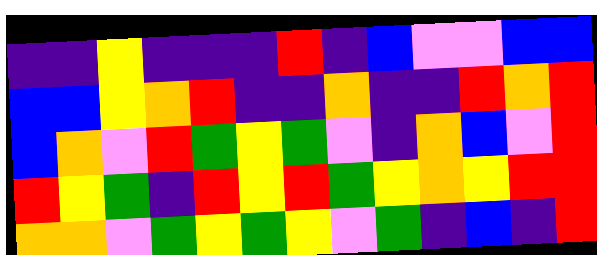[["indigo", "indigo", "yellow", "indigo", "indigo", "indigo", "red", "indigo", "blue", "violet", "violet", "blue", "blue"], ["blue", "blue", "yellow", "orange", "red", "indigo", "indigo", "orange", "indigo", "indigo", "red", "orange", "red"], ["blue", "orange", "violet", "red", "green", "yellow", "green", "violet", "indigo", "orange", "blue", "violet", "red"], ["red", "yellow", "green", "indigo", "red", "yellow", "red", "green", "yellow", "orange", "yellow", "red", "red"], ["orange", "orange", "violet", "green", "yellow", "green", "yellow", "violet", "green", "indigo", "blue", "indigo", "red"]]